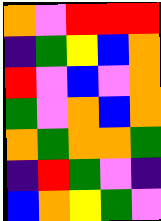[["orange", "violet", "red", "red", "red"], ["indigo", "green", "yellow", "blue", "orange"], ["red", "violet", "blue", "violet", "orange"], ["green", "violet", "orange", "blue", "orange"], ["orange", "green", "orange", "orange", "green"], ["indigo", "red", "green", "violet", "indigo"], ["blue", "orange", "yellow", "green", "violet"]]